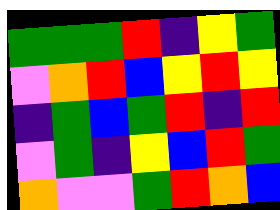[["green", "green", "green", "red", "indigo", "yellow", "green"], ["violet", "orange", "red", "blue", "yellow", "red", "yellow"], ["indigo", "green", "blue", "green", "red", "indigo", "red"], ["violet", "green", "indigo", "yellow", "blue", "red", "green"], ["orange", "violet", "violet", "green", "red", "orange", "blue"]]